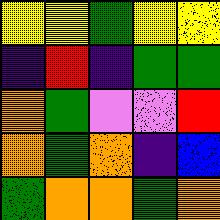[["yellow", "yellow", "green", "yellow", "yellow"], ["indigo", "red", "indigo", "green", "green"], ["orange", "green", "violet", "violet", "red"], ["orange", "green", "orange", "indigo", "blue"], ["green", "orange", "orange", "green", "orange"]]